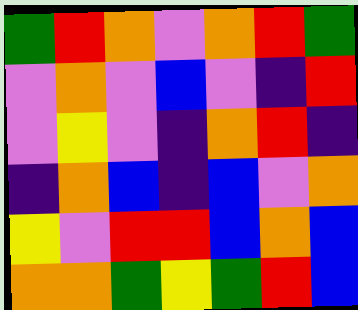[["green", "red", "orange", "violet", "orange", "red", "green"], ["violet", "orange", "violet", "blue", "violet", "indigo", "red"], ["violet", "yellow", "violet", "indigo", "orange", "red", "indigo"], ["indigo", "orange", "blue", "indigo", "blue", "violet", "orange"], ["yellow", "violet", "red", "red", "blue", "orange", "blue"], ["orange", "orange", "green", "yellow", "green", "red", "blue"]]